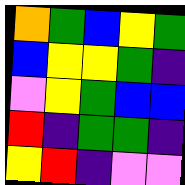[["orange", "green", "blue", "yellow", "green"], ["blue", "yellow", "yellow", "green", "indigo"], ["violet", "yellow", "green", "blue", "blue"], ["red", "indigo", "green", "green", "indigo"], ["yellow", "red", "indigo", "violet", "violet"]]